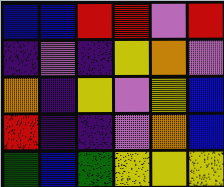[["blue", "blue", "red", "red", "violet", "red"], ["indigo", "violet", "indigo", "yellow", "orange", "violet"], ["orange", "indigo", "yellow", "violet", "yellow", "blue"], ["red", "indigo", "indigo", "violet", "orange", "blue"], ["green", "blue", "green", "yellow", "yellow", "yellow"]]